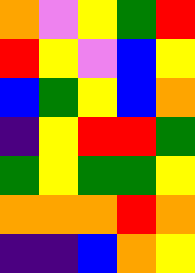[["orange", "violet", "yellow", "green", "red"], ["red", "yellow", "violet", "blue", "yellow"], ["blue", "green", "yellow", "blue", "orange"], ["indigo", "yellow", "red", "red", "green"], ["green", "yellow", "green", "green", "yellow"], ["orange", "orange", "orange", "red", "orange"], ["indigo", "indigo", "blue", "orange", "yellow"]]